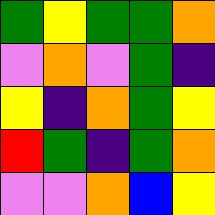[["green", "yellow", "green", "green", "orange"], ["violet", "orange", "violet", "green", "indigo"], ["yellow", "indigo", "orange", "green", "yellow"], ["red", "green", "indigo", "green", "orange"], ["violet", "violet", "orange", "blue", "yellow"]]